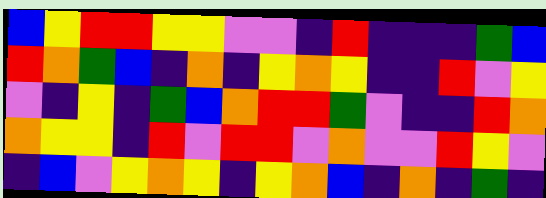[["blue", "yellow", "red", "red", "yellow", "yellow", "violet", "violet", "indigo", "red", "indigo", "indigo", "indigo", "green", "blue"], ["red", "orange", "green", "blue", "indigo", "orange", "indigo", "yellow", "orange", "yellow", "indigo", "indigo", "red", "violet", "yellow"], ["violet", "indigo", "yellow", "indigo", "green", "blue", "orange", "red", "red", "green", "violet", "indigo", "indigo", "red", "orange"], ["orange", "yellow", "yellow", "indigo", "red", "violet", "red", "red", "violet", "orange", "violet", "violet", "red", "yellow", "violet"], ["indigo", "blue", "violet", "yellow", "orange", "yellow", "indigo", "yellow", "orange", "blue", "indigo", "orange", "indigo", "green", "indigo"]]